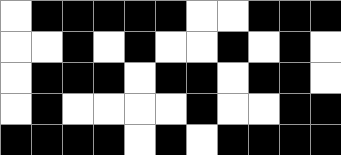[["white", "black", "black", "black", "black", "black", "white", "white", "black", "black", "black"], ["white", "white", "black", "white", "black", "white", "white", "black", "white", "black", "white"], ["white", "black", "black", "black", "white", "black", "black", "white", "black", "black", "white"], ["white", "black", "white", "white", "white", "white", "black", "white", "white", "black", "black"], ["black", "black", "black", "black", "white", "black", "white", "black", "black", "black", "black"]]